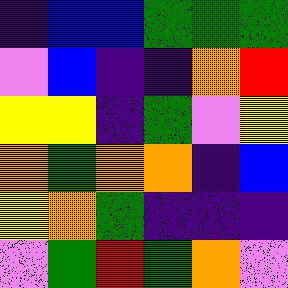[["indigo", "blue", "blue", "green", "green", "green"], ["violet", "blue", "indigo", "indigo", "orange", "red"], ["yellow", "yellow", "indigo", "green", "violet", "yellow"], ["orange", "green", "orange", "orange", "indigo", "blue"], ["yellow", "orange", "green", "indigo", "indigo", "indigo"], ["violet", "green", "red", "green", "orange", "violet"]]